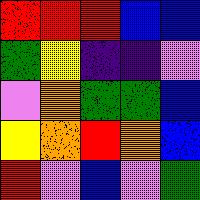[["red", "red", "red", "blue", "blue"], ["green", "yellow", "indigo", "indigo", "violet"], ["violet", "orange", "green", "green", "blue"], ["yellow", "orange", "red", "orange", "blue"], ["red", "violet", "blue", "violet", "green"]]